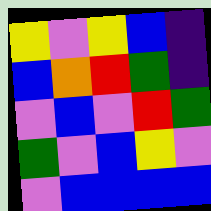[["yellow", "violet", "yellow", "blue", "indigo"], ["blue", "orange", "red", "green", "indigo"], ["violet", "blue", "violet", "red", "green"], ["green", "violet", "blue", "yellow", "violet"], ["violet", "blue", "blue", "blue", "blue"]]